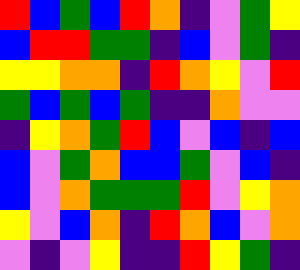[["red", "blue", "green", "blue", "red", "orange", "indigo", "violet", "green", "yellow"], ["blue", "red", "red", "green", "green", "indigo", "blue", "violet", "green", "indigo"], ["yellow", "yellow", "orange", "orange", "indigo", "red", "orange", "yellow", "violet", "red"], ["green", "blue", "green", "blue", "green", "indigo", "indigo", "orange", "violet", "violet"], ["indigo", "yellow", "orange", "green", "red", "blue", "violet", "blue", "indigo", "blue"], ["blue", "violet", "green", "orange", "blue", "blue", "green", "violet", "blue", "indigo"], ["blue", "violet", "orange", "green", "green", "green", "red", "violet", "yellow", "orange"], ["yellow", "violet", "blue", "orange", "indigo", "red", "orange", "blue", "violet", "orange"], ["violet", "indigo", "violet", "yellow", "indigo", "indigo", "red", "yellow", "green", "indigo"]]